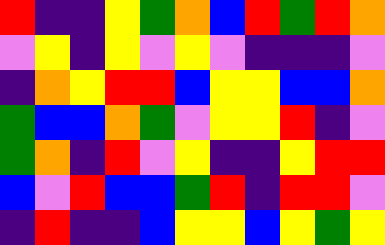[["red", "indigo", "indigo", "yellow", "green", "orange", "blue", "red", "green", "red", "orange"], ["violet", "yellow", "indigo", "yellow", "violet", "yellow", "violet", "indigo", "indigo", "indigo", "violet"], ["indigo", "orange", "yellow", "red", "red", "blue", "yellow", "yellow", "blue", "blue", "orange"], ["green", "blue", "blue", "orange", "green", "violet", "yellow", "yellow", "red", "indigo", "violet"], ["green", "orange", "indigo", "red", "violet", "yellow", "indigo", "indigo", "yellow", "red", "red"], ["blue", "violet", "red", "blue", "blue", "green", "red", "indigo", "red", "red", "violet"], ["indigo", "red", "indigo", "indigo", "blue", "yellow", "yellow", "blue", "yellow", "green", "yellow"]]